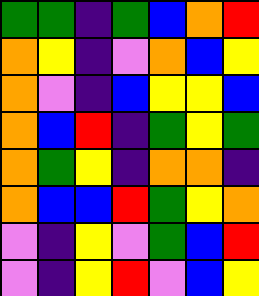[["green", "green", "indigo", "green", "blue", "orange", "red"], ["orange", "yellow", "indigo", "violet", "orange", "blue", "yellow"], ["orange", "violet", "indigo", "blue", "yellow", "yellow", "blue"], ["orange", "blue", "red", "indigo", "green", "yellow", "green"], ["orange", "green", "yellow", "indigo", "orange", "orange", "indigo"], ["orange", "blue", "blue", "red", "green", "yellow", "orange"], ["violet", "indigo", "yellow", "violet", "green", "blue", "red"], ["violet", "indigo", "yellow", "red", "violet", "blue", "yellow"]]